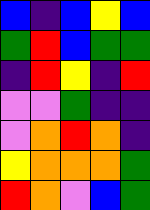[["blue", "indigo", "blue", "yellow", "blue"], ["green", "red", "blue", "green", "green"], ["indigo", "red", "yellow", "indigo", "red"], ["violet", "violet", "green", "indigo", "indigo"], ["violet", "orange", "red", "orange", "indigo"], ["yellow", "orange", "orange", "orange", "green"], ["red", "orange", "violet", "blue", "green"]]